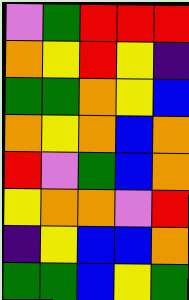[["violet", "green", "red", "red", "red"], ["orange", "yellow", "red", "yellow", "indigo"], ["green", "green", "orange", "yellow", "blue"], ["orange", "yellow", "orange", "blue", "orange"], ["red", "violet", "green", "blue", "orange"], ["yellow", "orange", "orange", "violet", "red"], ["indigo", "yellow", "blue", "blue", "orange"], ["green", "green", "blue", "yellow", "green"]]